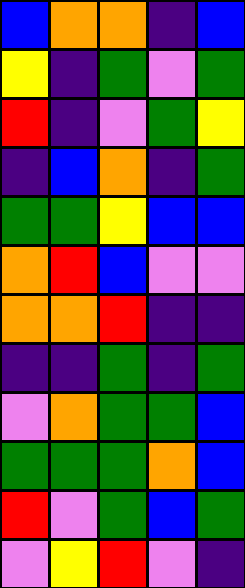[["blue", "orange", "orange", "indigo", "blue"], ["yellow", "indigo", "green", "violet", "green"], ["red", "indigo", "violet", "green", "yellow"], ["indigo", "blue", "orange", "indigo", "green"], ["green", "green", "yellow", "blue", "blue"], ["orange", "red", "blue", "violet", "violet"], ["orange", "orange", "red", "indigo", "indigo"], ["indigo", "indigo", "green", "indigo", "green"], ["violet", "orange", "green", "green", "blue"], ["green", "green", "green", "orange", "blue"], ["red", "violet", "green", "blue", "green"], ["violet", "yellow", "red", "violet", "indigo"]]